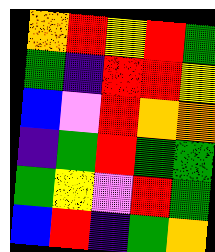[["orange", "red", "yellow", "red", "green"], ["green", "indigo", "red", "red", "yellow"], ["blue", "violet", "red", "orange", "orange"], ["indigo", "green", "red", "green", "green"], ["green", "yellow", "violet", "red", "green"], ["blue", "red", "indigo", "green", "orange"]]